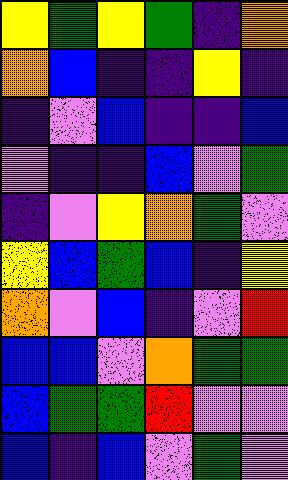[["yellow", "green", "yellow", "green", "indigo", "orange"], ["orange", "blue", "indigo", "indigo", "yellow", "indigo"], ["indigo", "violet", "blue", "indigo", "indigo", "blue"], ["violet", "indigo", "indigo", "blue", "violet", "green"], ["indigo", "violet", "yellow", "orange", "green", "violet"], ["yellow", "blue", "green", "blue", "indigo", "yellow"], ["orange", "violet", "blue", "indigo", "violet", "red"], ["blue", "blue", "violet", "orange", "green", "green"], ["blue", "green", "green", "red", "violet", "violet"], ["blue", "indigo", "blue", "violet", "green", "violet"]]